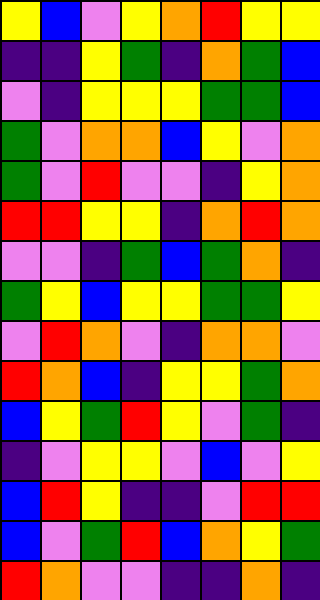[["yellow", "blue", "violet", "yellow", "orange", "red", "yellow", "yellow"], ["indigo", "indigo", "yellow", "green", "indigo", "orange", "green", "blue"], ["violet", "indigo", "yellow", "yellow", "yellow", "green", "green", "blue"], ["green", "violet", "orange", "orange", "blue", "yellow", "violet", "orange"], ["green", "violet", "red", "violet", "violet", "indigo", "yellow", "orange"], ["red", "red", "yellow", "yellow", "indigo", "orange", "red", "orange"], ["violet", "violet", "indigo", "green", "blue", "green", "orange", "indigo"], ["green", "yellow", "blue", "yellow", "yellow", "green", "green", "yellow"], ["violet", "red", "orange", "violet", "indigo", "orange", "orange", "violet"], ["red", "orange", "blue", "indigo", "yellow", "yellow", "green", "orange"], ["blue", "yellow", "green", "red", "yellow", "violet", "green", "indigo"], ["indigo", "violet", "yellow", "yellow", "violet", "blue", "violet", "yellow"], ["blue", "red", "yellow", "indigo", "indigo", "violet", "red", "red"], ["blue", "violet", "green", "red", "blue", "orange", "yellow", "green"], ["red", "orange", "violet", "violet", "indigo", "indigo", "orange", "indigo"]]